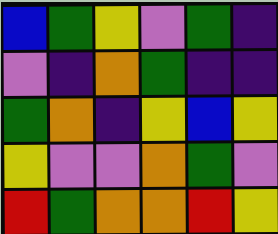[["blue", "green", "yellow", "violet", "green", "indigo"], ["violet", "indigo", "orange", "green", "indigo", "indigo"], ["green", "orange", "indigo", "yellow", "blue", "yellow"], ["yellow", "violet", "violet", "orange", "green", "violet"], ["red", "green", "orange", "orange", "red", "yellow"]]